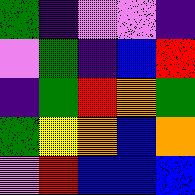[["green", "indigo", "violet", "violet", "indigo"], ["violet", "green", "indigo", "blue", "red"], ["indigo", "green", "red", "orange", "green"], ["green", "yellow", "orange", "blue", "orange"], ["violet", "red", "blue", "blue", "blue"]]